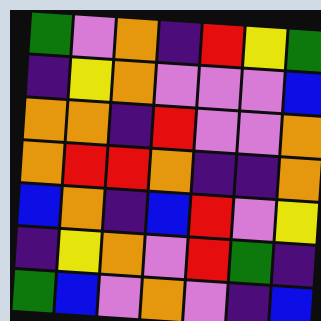[["green", "violet", "orange", "indigo", "red", "yellow", "green"], ["indigo", "yellow", "orange", "violet", "violet", "violet", "blue"], ["orange", "orange", "indigo", "red", "violet", "violet", "orange"], ["orange", "red", "red", "orange", "indigo", "indigo", "orange"], ["blue", "orange", "indigo", "blue", "red", "violet", "yellow"], ["indigo", "yellow", "orange", "violet", "red", "green", "indigo"], ["green", "blue", "violet", "orange", "violet", "indigo", "blue"]]